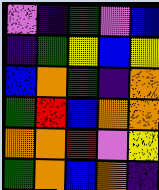[["violet", "indigo", "green", "violet", "blue"], ["indigo", "green", "yellow", "blue", "yellow"], ["blue", "orange", "green", "indigo", "orange"], ["green", "red", "blue", "orange", "orange"], ["orange", "orange", "red", "violet", "yellow"], ["green", "orange", "blue", "orange", "indigo"]]